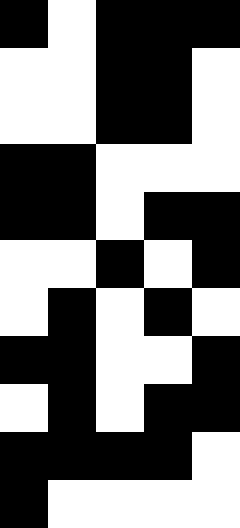[["black", "white", "black", "black", "black"], ["white", "white", "black", "black", "white"], ["white", "white", "black", "black", "white"], ["black", "black", "white", "white", "white"], ["black", "black", "white", "black", "black"], ["white", "white", "black", "white", "black"], ["white", "black", "white", "black", "white"], ["black", "black", "white", "white", "black"], ["white", "black", "white", "black", "black"], ["black", "black", "black", "black", "white"], ["black", "white", "white", "white", "white"]]